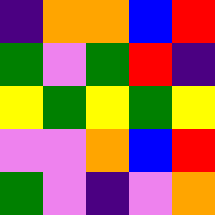[["indigo", "orange", "orange", "blue", "red"], ["green", "violet", "green", "red", "indigo"], ["yellow", "green", "yellow", "green", "yellow"], ["violet", "violet", "orange", "blue", "red"], ["green", "violet", "indigo", "violet", "orange"]]